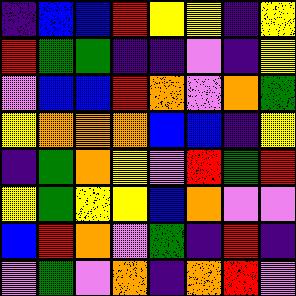[["indigo", "blue", "blue", "red", "yellow", "yellow", "indigo", "yellow"], ["red", "green", "green", "indigo", "indigo", "violet", "indigo", "yellow"], ["violet", "blue", "blue", "red", "orange", "violet", "orange", "green"], ["yellow", "orange", "orange", "orange", "blue", "blue", "indigo", "yellow"], ["indigo", "green", "orange", "yellow", "violet", "red", "green", "red"], ["yellow", "green", "yellow", "yellow", "blue", "orange", "violet", "violet"], ["blue", "red", "orange", "violet", "green", "indigo", "red", "indigo"], ["violet", "green", "violet", "orange", "indigo", "orange", "red", "violet"]]